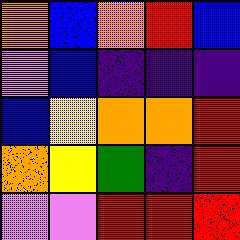[["orange", "blue", "orange", "red", "blue"], ["violet", "blue", "indigo", "indigo", "indigo"], ["blue", "yellow", "orange", "orange", "red"], ["orange", "yellow", "green", "indigo", "red"], ["violet", "violet", "red", "red", "red"]]